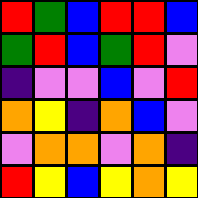[["red", "green", "blue", "red", "red", "blue"], ["green", "red", "blue", "green", "red", "violet"], ["indigo", "violet", "violet", "blue", "violet", "red"], ["orange", "yellow", "indigo", "orange", "blue", "violet"], ["violet", "orange", "orange", "violet", "orange", "indigo"], ["red", "yellow", "blue", "yellow", "orange", "yellow"]]